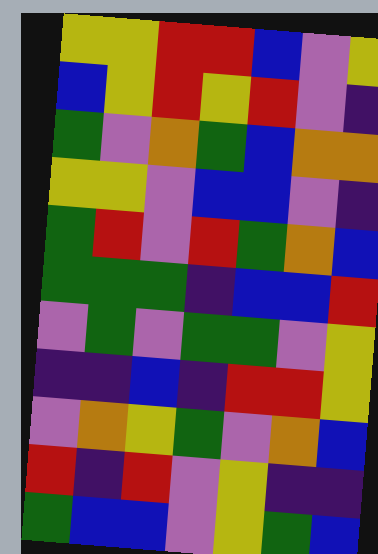[["yellow", "yellow", "red", "red", "blue", "violet", "yellow"], ["blue", "yellow", "red", "yellow", "red", "violet", "indigo"], ["green", "violet", "orange", "green", "blue", "orange", "orange"], ["yellow", "yellow", "violet", "blue", "blue", "violet", "indigo"], ["green", "red", "violet", "red", "green", "orange", "blue"], ["green", "green", "green", "indigo", "blue", "blue", "red"], ["violet", "green", "violet", "green", "green", "violet", "yellow"], ["indigo", "indigo", "blue", "indigo", "red", "red", "yellow"], ["violet", "orange", "yellow", "green", "violet", "orange", "blue"], ["red", "indigo", "red", "violet", "yellow", "indigo", "indigo"], ["green", "blue", "blue", "violet", "yellow", "green", "blue"]]